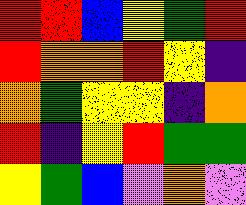[["red", "red", "blue", "yellow", "green", "red"], ["red", "orange", "orange", "red", "yellow", "indigo"], ["orange", "green", "yellow", "yellow", "indigo", "orange"], ["red", "indigo", "yellow", "red", "green", "green"], ["yellow", "green", "blue", "violet", "orange", "violet"]]